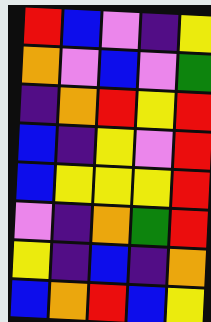[["red", "blue", "violet", "indigo", "yellow"], ["orange", "violet", "blue", "violet", "green"], ["indigo", "orange", "red", "yellow", "red"], ["blue", "indigo", "yellow", "violet", "red"], ["blue", "yellow", "yellow", "yellow", "red"], ["violet", "indigo", "orange", "green", "red"], ["yellow", "indigo", "blue", "indigo", "orange"], ["blue", "orange", "red", "blue", "yellow"]]